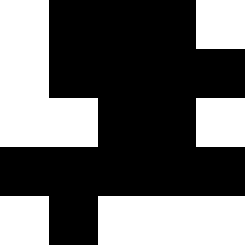[["white", "black", "black", "black", "white"], ["white", "black", "black", "black", "black"], ["white", "white", "black", "black", "white"], ["black", "black", "black", "black", "black"], ["white", "black", "white", "white", "white"]]